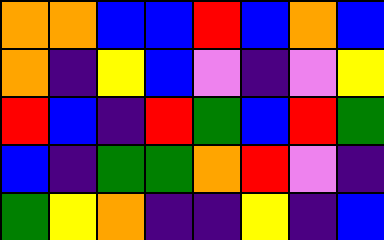[["orange", "orange", "blue", "blue", "red", "blue", "orange", "blue"], ["orange", "indigo", "yellow", "blue", "violet", "indigo", "violet", "yellow"], ["red", "blue", "indigo", "red", "green", "blue", "red", "green"], ["blue", "indigo", "green", "green", "orange", "red", "violet", "indigo"], ["green", "yellow", "orange", "indigo", "indigo", "yellow", "indigo", "blue"]]